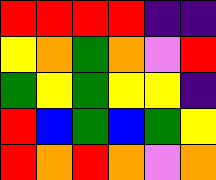[["red", "red", "red", "red", "indigo", "indigo"], ["yellow", "orange", "green", "orange", "violet", "red"], ["green", "yellow", "green", "yellow", "yellow", "indigo"], ["red", "blue", "green", "blue", "green", "yellow"], ["red", "orange", "red", "orange", "violet", "orange"]]